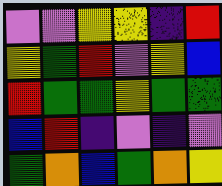[["violet", "violet", "yellow", "yellow", "indigo", "red"], ["yellow", "green", "red", "violet", "yellow", "blue"], ["red", "green", "green", "yellow", "green", "green"], ["blue", "red", "indigo", "violet", "indigo", "violet"], ["green", "orange", "blue", "green", "orange", "yellow"]]